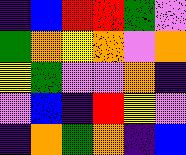[["indigo", "blue", "red", "red", "green", "violet"], ["green", "orange", "yellow", "orange", "violet", "orange"], ["yellow", "green", "violet", "violet", "orange", "indigo"], ["violet", "blue", "indigo", "red", "yellow", "violet"], ["indigo", "orange", "green", "orange", "indigo", "blue"]]